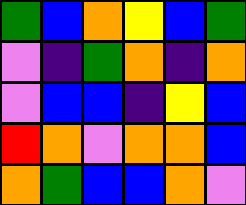[["green", "blue", "orange", "yellow", "blue", "green"], ["violet", "indigo", "green", "orange", "indigo", "orange"], ["violet", "blue", "blue", "indigo", "yellow", "blue"], ["red", "orange", "violet", "orange", "orange", "blue"], ["orange", "green", "blue", "blue", "orange", "violet"]]